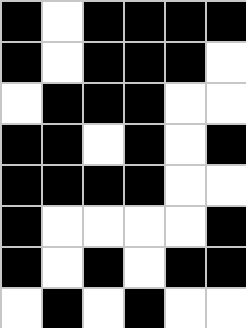[["black", "white", "black", "black", "black", "black"], ["black", "white", "black", "black", "black", "white"], ["white", "black", "black", "black", "white", "white"], ["black", "black", "white", "black", "white", "black"], ["black", "black", "black", "black", "white", "white"], ["black", "white", "white", "white", "white", "black"], ["black", "white", "black", "white", "black", "black"], ["white", "black", "white", "black", "white", "white"]]